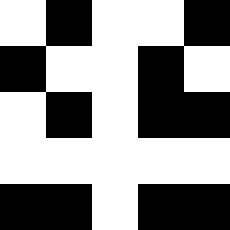[["white", "black", "white", "white", "black"], ["black", "white", "white", "black", "white"], ["white", "black", "white", "black", "black"], ["white", "white", "white", "white", "white"], ["black", "black", "white", "black", "black"]]